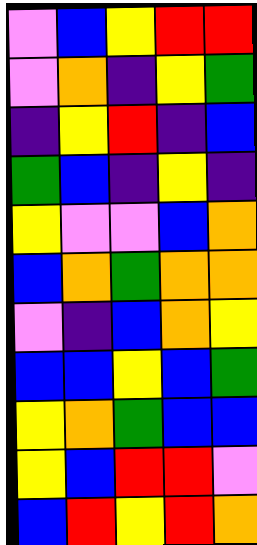[["violet", "blue", "yellow", "red", "red"], ["violet", "orange", "indigo", "yellow", "green"], ["indigo", "yellow", "red", "indigo", "blue"], ["green", "blue", "indigo", "yellow", "indigo"], ["yellow", "violet", "violet", "blue", "orange"], ["blue", "orange", "green", "orange", "orange"], ["violet", "indigo", "blue", "orange", "yellow"], ["blue", "blue", "yellow", "blue", "green"], ["yellow", "orange", "green", "blue", "blue"], ["yellow", "blue", "red", "red", "violet"], ["blue", "red", "yellow", "red", "orange"]]